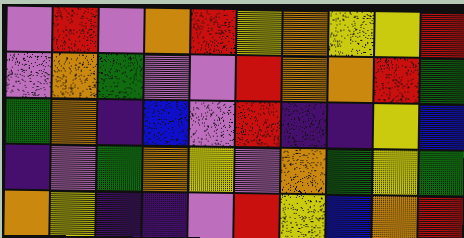[["violet", "red", "violet", "orange", "red", "yellow", "orange", "yellow", "yellow", "red"], ["violet", "orange", "green", "violet", "violet", "red", "orange", "orange", "red", "green"], ["green", "orange", "indigo", "blue", "violet", "red", "indigo", "indigo", "yellow", "blue"], ["indigo", "violet", "green", "orange", "yellow", "violet", "orange", "green", "yellow", "green"], ["orange", "yellow", "indigo", "indigo", "violet", "red", "yellow", "blue", "orange", "red"]]